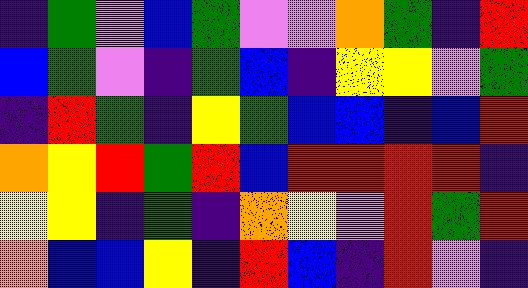[["indigo", "green", "violet", "blue", "green", "violet", "violet", "orange", "green", "indigo", "red"], ["blue", "green", "violet", "indigo", "green", "blue", "indigo", "yellow", "yellow", "violet", "green"], ["indigo", "red", "green", "indigo", "yellow", "green", "blue", "blue", "indigo", "blue", "red"], ["orange", "yellow", "red", "green", "red", "blue", "red", "red", "red", "red", "indigo"], ["yellow", "yellow", "indigo", "green", "indigo", "orange", "yellow", "violet", "red", "green", "red"], ["orange", "blue", "blue", "yellow", "indigo", "red", "blue", "indigo", "red", "violet", "indigo"]]